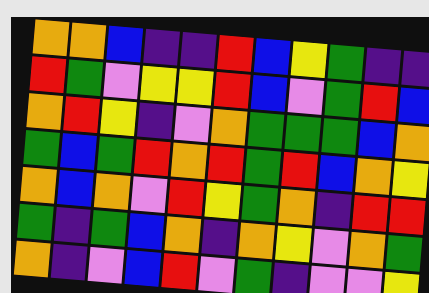[["orange", "orange", "blue", "indigo", "indigo", "red", "blue", "yellow", "green", "indigo", "indigo"], ["red", "green", "violet", "yellow", "yellow", "red", "blue", "violet", "green", "red", "blue"], ["orange", "red", "yellow", "indigo", "violet", "orange", "green", "green", "green", "blue", "orange"], ["green", "blue", "green", "red", "orange", "red", "green", "red", "blue", "orange", "yellow"], ["orange", "blue", "orange", "violet", "red", "yellow", "green", "orange", "indigo", "red", "red"], ["green", "indigo", "green", "blue", "orange", "indigo", "orange", "yellow", "violet", "orange", "green"], ["orange", "indigo", "violet", "blue", "red", "violet", "green", "indigo", "violet", "violet", "yellow"]]